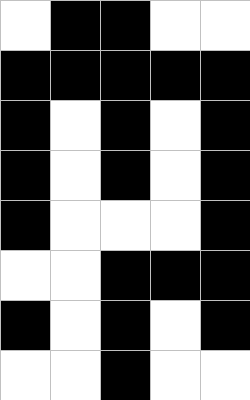[["white", "black", "black", "white", "white"], ["black", "black", "black", "black", "black"], ["black", "white", "black", "white", "black"], ["black", "white", "black", "white", "black"], ["black", "white", "white", "white", "black"], ["white", "white", "black", "black", "black"], ["black", "white", "black", "white", "black"], ["white", "white", "black", "white", "white"]]